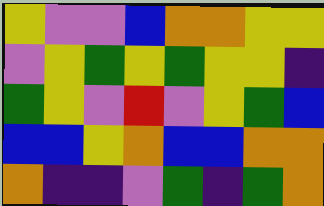[["yellow", "violet", "violet", "blue", "orange", "orange", "yellow", "yellow"], ["violet", "yellow", "green", "yellow", "green", "yellow", "yellow", "indigo"], ["green", "yellow", "violet", "red", "violet", "yellow", "green", "blue"], ["blue", "blue", "yellow", "orange", "blue", "blue", "orange", "orange"], ["orange", "indigo", "indigo", "violet", "green", "indigo", "green", "orange"]]